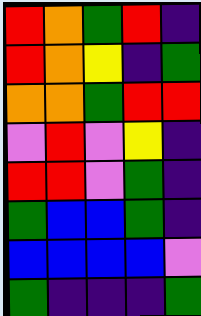[["red", "orange", "green", "red", "indigo"], ["red", "orange", "yellow", "indigo", "green"], ["orange", "orange", "green", "red", "red"], ["violet", "red", "violet", "yellow", "indigo"], ["red", "red", "violet", "green", "indigo"], ["green", "blue", "blue", "green", "indigo"], ["blue", "blue", "blue", "blue", "violet"], ["green", "indigo", "indigo", "indigo", "green"]]